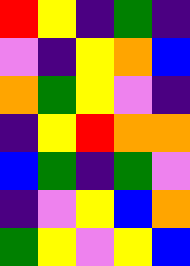[["red", "yellow", "indigo", "green", "indigo"], ["violet", "indigo", "yellow", "orange", "blue"], ["orange", "green", "yellow", "violet", "indigo"], ["indigo", "yellow", "red", "orange", "orange"], ["blue", "green", "indigo", "green", "violet"], ["indigo", "violet", "yellow", "blue", "orange"], ["green", "yellow", "violet", "yellow", "blue"]]